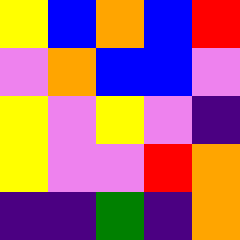[["yellow", "blue", "orange", "blue", "red"], ["violet", "orange", "blue", "blue", "violet"], ["yellow", "violet", "yellow", "violet", "indigo"], ["yellow", "violet", "violet", "red", "orange"], ["indigo", "indigo", "green", "indigo", "orange"]]